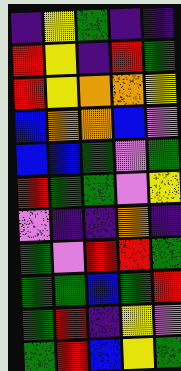[["indigo", "yellow", "green", "indigo", "indigo"], ["red", "yellow", "indigo", "red", "green"], ["red", "yellow", "orange", "orange", "yellow"], ["blue", "orange", "orange", "blue", "violet"], ["blue", "blue", "green", "violet", "green"], ["red", "green", "green", "violet", "yellow"], ["violet", "indigo", "indigo", "orange", "indigo"], ["green", "violet", "red", "red", "green"], ["green", "green", "blue", "green", "red"], ["green", "red", "indigo", "yellow", "violet"], ["green", "red", "blue", "yellow", "green"]]